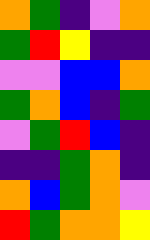[["orange", "green", "indigo", "violet", "orange"], ["green", "red", "yellow", "indigo", "indigo"], ["violet", "violet", "blue", "blue", "orange"], ["green", "orange", "blue", "indigo", "green"], ["violet", "green", "red", "blue", "indigo"], ["indigo", "indigo", "green", "orange", "indigo"], ["orange", "blue", "green", "orange", "violet"], ["red", "green", "orange", "orange", "yellow"]]